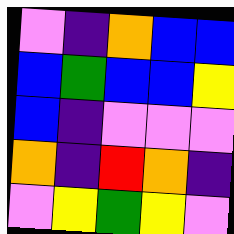[["violet", "indigo", "orange", "blue", "blue"], ["blue", "green", "blue", "blue", "yellow"], ["blue", "indigo", "violet", "violet", "violet"], ["orange", "indigo", "red", "orange", "indigo"], ["violet", "yellow", "green", "yellow", "violet"]]